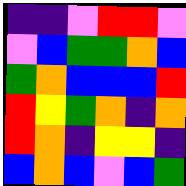[["indigo", "indigo", "violet", "red", "red", "violet"], ["violet", "blue", "green", "green", "orange", "blue"], ["green", "orange", "blue", "blue", "blue", "red"], ["red", "yellow", "green", "orange", "indigo", "orange"], ["red", "orange", "indigo", "yellow", "yellow", "indigo"], ["blue", "orange", "blue", "violet", "blue", "green"]]